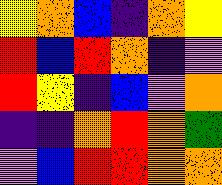[["yellow", "orange", "blue", "indigo", "orange", "yellow"], ["red", "blue", "red", "orange", "indigo", "violet"], ["red", "yellow", "indigo", "blue", "violet", "orange"], ["indigo", "indigo", "orange", "red", "orange", "green"], ["violet", "blue", "red", "red", "orange", "orange"]]